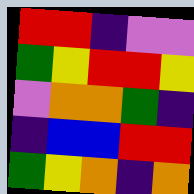[["red", "red", "indigo", "violet", "violet"], ["green", "yellow", "red", "red", "yellow"], ["violet", "orange", "orange", "green", "indigo"], ["indigo", "blue", "blue", "red", "red"], ["green", "yellow", "orange", "indigo", "orange"]]